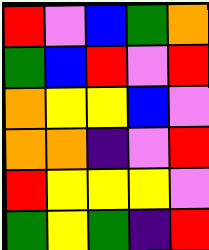[["red", "violet", "blue", "green", "orange"], ["green", "blue", "red", "violet", "red"], ["orange", "yellow", "yellow", "blue", "violet"], ["orange", "orange", "indigo", "violet", "red"], ["red", "yellow", "yellow", "yellow", "violet"], ["green", "yellow", "green", "indigo", "red"]]